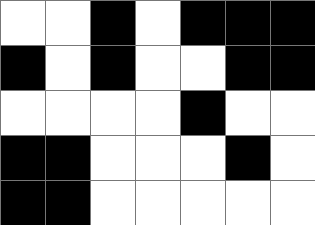[["white", "white", "black", "white", "black", "black", "black"], ["black", "white", "black", "white", "white", "black", "black"], ["white", "white", "white", "white", "black", "white", "white"], ["black", "black", "white", "white", "white", "black", "white"], ["black", "black", "white", "white", "white", "white", "white"]]